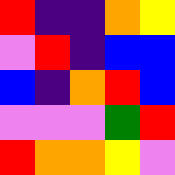[["red", "indigo", "indigo", "orange", "yellow"], ["violet", "red", "indigo", "blue", "blue"], ["blue", "indigo", "orange", "red", "blue"], ["violet", "violet", "violet", "green", "red"], ["red", "orange", "orange", "yellow", "violet"]]